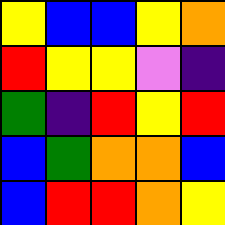[["yellow", "blue", "blue", "yellow", "orange"], ["red", "yellow", "yellow", "violet", "indigo"], ["green", "indigo", "red", "yellow", "red"], ["blue", "green", "orange", "orange", "blue"], ["blue", "red", "red", "orange", "yellow"]]